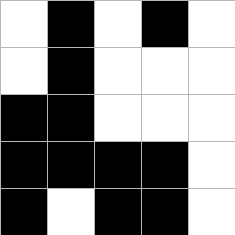[["white", "black", "white", "black", "white"], ["white", "black", "white", "white", "white"], ["black", "black", "white", "white", "white"], ["black", "black", "black", "black", "white"], ["black", "white", "black", "black", "white"]]